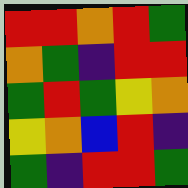[["red", "red", "orange", "red", "green"], ["orange", "green", "indigo", "red", "red"], ["green", "red", "green", "yellow", "orange"], ["yellow", "orange", "blue", "red", "indigo"], ["green", "indigo", "red", "red", "green"]]